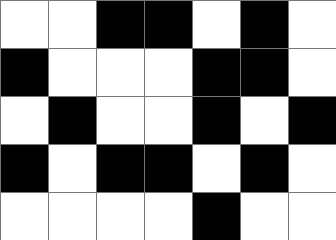[["white", "white", "black", "black", "white", "black", "white"], ["black", "white", "white", "white", "black", "black", "white"], ["white", "black", "white", "white", "black", "white", "black"], ["black", "white", "black", "black", "white", "black", "white"], ["white", "white", "white", "white", "black", "white", "white"]]